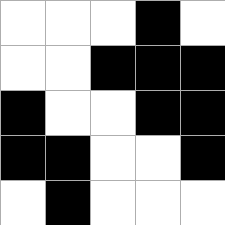[["white", "white", "white", "black", "white"], ["white", "white", "black", "black", "black"], ["black", "white", "white", "black", "black"], ["black", "black", "white", "white", "black"], ["white", "black", "white", "white", "white"]]